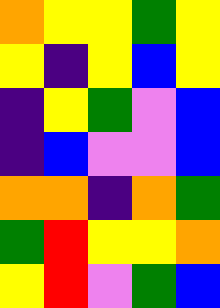[["orange", "yellow", "yellow", "green", "yellow"], ["yellow", "indigo", "yellow", "blue", "yellow"], ["indigo", "yellow", "green", "violet", "blue"], ["indigo", "blue", "violet", "violet", "blue"], ["orange", "orange", "indigo", "orange", "green"], ["green", "red", "yellow", "yellow", "orange"], ["yellow", "red", "violet", "green", "blue"]]